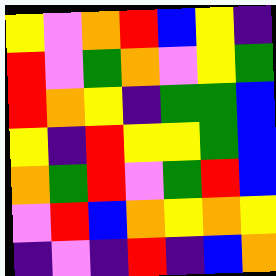[["yellow", "violet", "orange", "red", "blue", "yellow", "indigo"], ["red", "violet", "green", "orange", "violet", "yellow", "green"], ["red", "orange", "yellow", "indigo", "green", "green", "blue"], ["yellow", "indigo", "red", "yellow", "yellow", "green", "blue"], ["orange", "green", "red", "violet", "green", "red", "blue"], ["violet", "red", "blue", "orange", "yellow", "orange", "yellow"], ["indigo", "violet", "indigo", "red", "indigo", "blue", "orange"]]